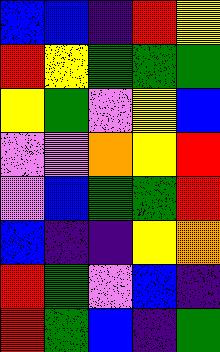[["blue", "blue", "indigo", "red", "yellow"], ["red", "yellow", "green", "green", "green"], ["yellow", "green", "violet", "yellow", "blue"], ["violet", "violet", "orange", "yellow", "red"], ["violet", "blue", "green", "green", "red"], ["blue", "indigo", "indigo", "yellow", "orange"], ["red", "green", "violet", "blue", "indigo"], ["red", "green", "blue", "indigo", "green"]]